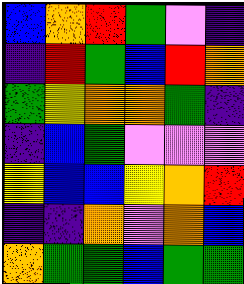[["blue", "orange", "red", "green", "violet", "indigo"], ["indigo", "red", "green", "blue", "red", "orange"], ["green", "yellow", "orange", "orange", "green", "indigo"], ["indigo", "blue", "green", "violet", "violet", "violet"], ["yellow", "blue", "blue", "yellow", "orange", "red"], ["indigo", "indigo", "orange", "violet", "orange", "blue"], ["orange", "green", "green", "blue", "green", "green"]]